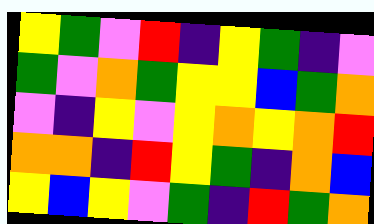[["yellow", "green", "violet", "red", "indigo", "yellow", "green", "indigo", "violet"], ["green", "violet", "orange", "green", "yellow", "yellow", "blue", "green", "orange"], ["violet", "indigo", "yellow", "violet", "yellow", "orange", "yellow", "orange", "red"], ["orange", "orange", "indigo", "red", "yellow", "green", "indigo", "orange", "blue"], ["yellow", "blue", "yellow", "violet", "green", "indigo", "red", "green", "orange"]]